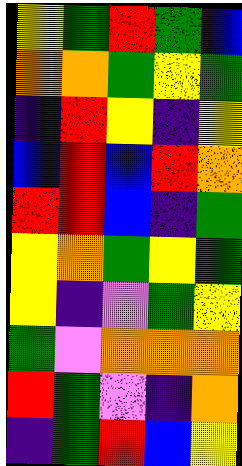[["yellow", "green", "red", "green", "blue"], ["orange", "orange", "green", "yellow", "green"], ["indigo", "red", "yellow", "indigo", "yellow"], ["blue", "red", "blue", "red", "orange"], ["red", "red", "blue", "indigo", "green"], ["yellow", "orange", "green", "yellow", "green"], ["yellow", "indigo", "violet", "green", "yellow"], ["green", "violet", "orange", "orange", "orange"], ["red", "green", "violet", "indigo", "orange"], ["indigo", "green", "red", "blue", "yellow"]]